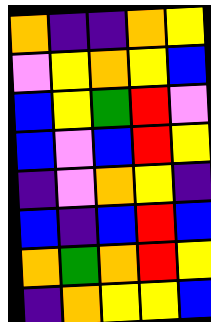[["orange", "indigo", "indigo", "orange", "yellow"], ["violet", "yellow", "orange", "yellow", "blue"], ["blue", "yellow", "green", "red", "violet"], ["blue", "violet", "blue", "red", "yellow"], ["indigo", "violet", "orange", "yellow", "indigo"], ["blue", "indigo", "blue", "red", "blue"], ["orange", "green", "orange", "red", "yellow"], ["indigo", "orange", "yellow", "yellow", "blue"]]